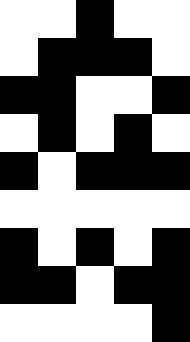[["white", "white", "black", "white", "white"], ["white", "black", "black", "black", "white"], ["black", "black", "white", "white", "black"], ["white", "black", "white", "black", "white"], ["black", "white", "black", "black", "black"], ["white", "white", "white", "white", "white"], ["black", "white", "black", "white", "black"], ["black", "black", "white", "black", "black"], ["white", "white", "white", "white", "black"]]